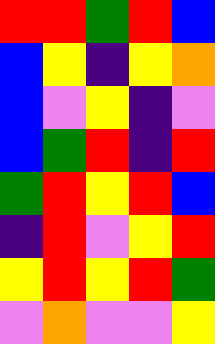[["red", "red", "green", "red", "blue"], ["blue", "yellow", "indigo", "yellow", "orange"], ["blue", "violet", "yellow", "indigo", "violet"], ["blue", "green", "red", "indigo", "red"], ["green", "red", "yellow", "red", "blue"], ["indigo", "red", "violet", "yellow", "red"], ["yellow", "red", "yellow", "red", "green"], ["violet", "orange", "violet", "violet", "yellow"]]